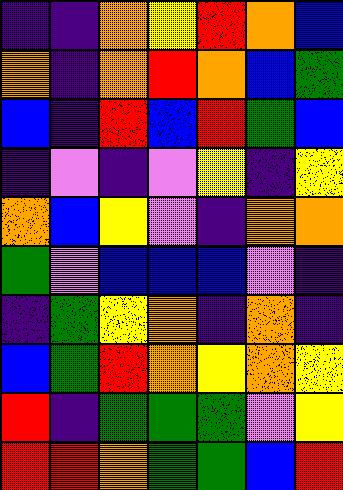[["indigo", "indigo", "orange", "yellow", "red", "orange", "blue"], ["orange", "indigo", "orange", "red", "orange", "blue", "green"], ["blue", "indigo", "red", "blue", "red", "green", "blue"], ["indigo", "violet", "indigo", "violet", "yellow", "indigo", "yellow"], ["orange", "blue", "yellow", "violet", "indigo", "orange", "orange"], ["green", "violet", "blue", "blue", "blue", "violet", "indigo"], ["indigo", "green", "yellow", "orange", "indigo", "orange", "indigo"], ["blue", "green", "red", "orange", "yellow", "orange", "yellow"], ["red", "indigo", "green", "green", "green", "violet", "yellow"], ["red", "red", "orange", "green", "green", "blue", "red"]]